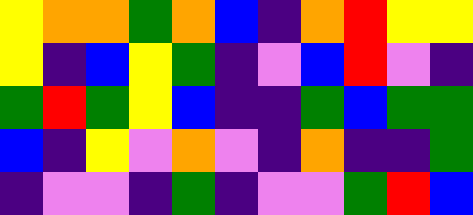[["yellow", "orange", "orange", "green", "orange", "blue", "indigo", "orange", "red", "yellow", "yellow"], ["yellow", "indigo", "blue", "yellow", "green", "indigo", "violet", "blue", "red", "violet", "indigo"], ["green", "red", "green", "yellow", "blue", "indigo", "indigo", "green", "blue", "green", "green"], ["blue", "indigo", "yellow", "violet", "orange", "violet", "indigo", "orange", "indigo", "indigo", "green"], ["indigo", "violet", "violet", "indigo", "green", "indigo", "violet", "violet", "green", "red", "blue"]]